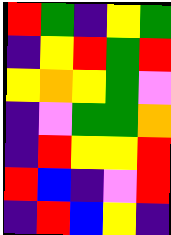[["red", "green", "indigo", "yellow", "green"], ["indigo", "yellow", "red", "green", "red"], ["yellow", "orange", "yellow", "green", "violet"], ["indigo", "violet", "green", "green", "orange"], ["indigo", "red", "yellow", "yellow", "red"], ["red", "blue", "indigo", "violet", "red"], ["indigo", "red", "blue", "yellow", "indigo"]]